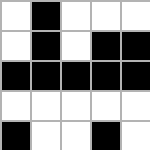[["white", "black", "white", "white", "white"], ["white", "black", "white", "black", "black"], ["black", "black", "black", "black", "black"], ["white", "white", "white", "white", "white"], ["black", "white", "white", "black", "white"]]